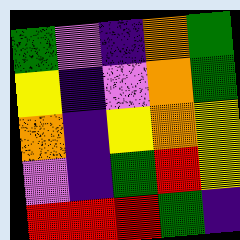[["green", "violet", "indigo", "orange", "green"], ["yellow", "indigo", "violet", "orange", "green"], ["orange", "indigo", "yellow", "orange", "yellow"], ["violet", "indigo", "green", "red", "yellow"], ["red", "red", "red", "green", "indigo"]]